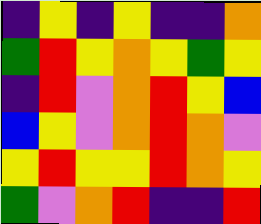[["indigo", "yellow", "indigo", "yellow", "indigo", "indigo", "orange"], ["green", "red", "yellow", "orange", "yellow", "green", "yellow"], ["indigo", "red", "violet", "orange", "red", "yellow", "blue"], ["blue", "yellow", "violet", "orange", "red", "orange", "violet"], ["yellow", "red", "yellow", "yellow", "red", "orange", "yellow"], ["green", "violet", "orange", "red", "indigo", "indigo", "red"]]